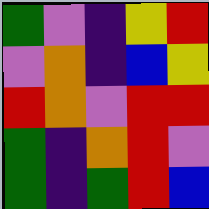[["green", "violet", "indigo", "yellow", "red"], ["violet", "orange", "indigo", "blue", "yellow"], ["red", "orange", "violet", "red", "red"], ["green", "indigo", "orange", "red", "violet"], ["green", "indigo", "green", "red", "blue"]]